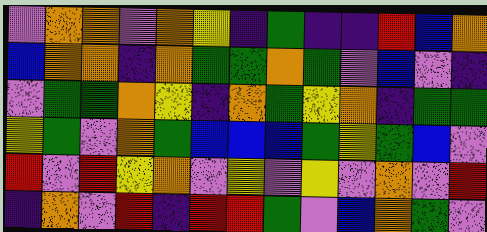[["violet", "orange", "orange", "violet", "orange", "yellow", "indigo", "green", "indigo", "indigo", "red", "blue", "orange"], ["blue", "orange", "orange", "indigo", "orange", "green", "green", "orange", "green", "violet", "blue", "violet", "indigo"], ["violet", "green", "green", "orange", "yellow", "indigo", "orange", "green", "yellow", "orange", "indigo", "green", "green"], ["yellow", "green", "violet", "orange", "green", "blue", "blue", "blue", "green", "yellow", "green", "blue", "violet"], ["red", "violet", "red", "yellow", "orange", "violet", "yellow", "violet", "yellow", "violet", "orange", "violet", "red"], ["indigo", "orange", "violet", "red", "indigo", "red", "red", "green", "violet", "blue", "orange", "green", "violet"]]